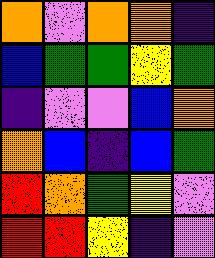[["orange", "violet", "orange", "orange", "indigo"], ["blue", "green", "green", "yellow", "green"], ["indigo", "violet", "violet", "blue", "orange"], ["orange", "blue", "indigo", "blue", "green"], ["red", "orange", "green", "yellow", "violet"], ["red", "red", "yellow", "indigo", "violet"]]